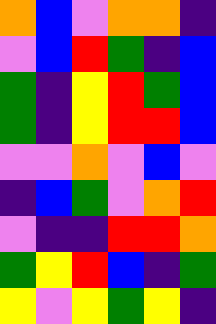[["orange", "blue", "violet", "orange", "orange", "indigo"], ["violet", "blue", "red", "green", "indigo", "blue"], ["green", "indigo", "yellow", "red", "green", "blue"], ["green", "indigo", "yellow", "red", "red", "blue"], ["violet", "violet", "orange", "violet", "blue", "violet"], ["indigo", "blue", "green", "violet", "orange", "red"], ["violet", "indigo", "indigo", "red", "red", "orange"], ["green", "yellow", "red", "blue", "indigo", "green"], ["yellow", "violet", "yellow", "green", "yellow", "indigo"]]